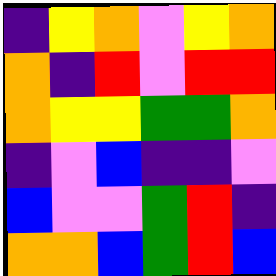[["indigo", "yellow", "orange", "violet", "yellow", "orange"], ["orange", "indigo", "red", "violet", "red", "red"], ["orange", "yellow", "yellow", "green", "green", "orange"], ["indigo", "violet", "blue", "indigo", "indigo", "violet"], ["blue", "violet", "violet", "green", "red", "indigo"], ["orange", "orange", "blue", "green", "red", "blue"]]